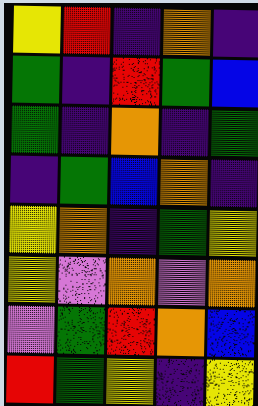[["yellow", "red", "indigo", "orange", "indigo"], ["green", "indigo", "red", "green", "blue"], ["green", "indigo", "orange", "indigo", "green"], ["indigo", "green", "blue", "orange", "indigo"], ["yellow", "orange", "indigo", "green", "yellow"], ["yellow", "violet", "orange", "violet", "orange"], ["violet", "green", "red", "orange", "blue"], ["red", "green", "yellow", "indigo", "yellow"]]